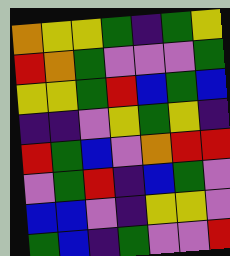[["orange", "yellow", "yellow", "green", "indigo", "green", "yellow"], ["red", "orange", "green", "violet", "violet", "violet", "green"], ["yellow", "yellow", "green", "red", "blue", "green", "blue"], ["indigo", "indigo", "violet", "yellow", "green", "yellow", "indigo"], ["red", "green", "blue", "violet", "orange", "red", "red"], ["violet", "green", "red", "indigo", "blue", "green", "violet"], ["blue", "blue", "violet", "indigo", "yellow", "yellow", "violet"], ["green", "blue", "indigo", "green", "violet", "violet", "red"]]